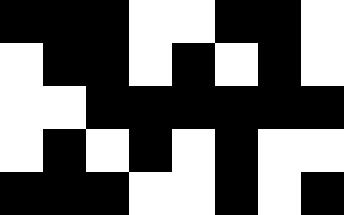[["black", "black", "black", "white", "white", "black", "black", "white"], ["white", "black", "black", "white", "black", "white", "black", "white"], ["white", "white", "black", "black", "black", "black", "black", "black"], ["white", "black", "white", "black", "white", "black", "white", "white"], ["black", "black", "black", "white", "white", "black", "white", "black"]]